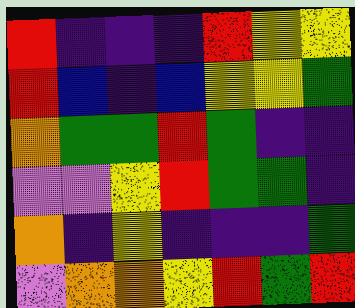[["red", "indigo", "indigo", "indigo", "red", "yellow", "yellow"], ["red", "blue", "indigo", "blue", "yellow", "yellow", "green"], ["orange", "green", "green", "red", "green", "indigo", "indigo"], ["violet", "violet", "yellow", "red", "green", "green", "indigo"], ["orange", "indigo", "yellow", "indigo", "indigo", "indigo", "green"], ["violet", "orange", "orange", "yellow", "red", "green", "red"]]